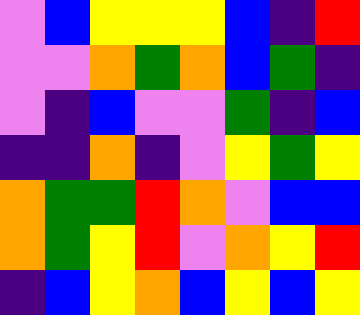[["violet", "blue", "yellow", "yellow", "yellow", "blue", "indigo", "red"], ["violet", "violet", "orange", "green", "orange", "blue", "green", "indigo"], ["violet", "indigo", "blue", "violet", "violet", "green", "indigo", "blue"], ["indigo", "indigo", "orange", "indigo", "violet", "yellow", "green", "yellow"], ["orange", "green", "green", "red", "orange", "violet", "blue", "blue"], ["orange", "green", "yellow", "red", "violet", "orange", "yellow", "red"], ["indigo", "blue", "yellow", "orange", "blue", "yellow", "blue", "yellow"]]